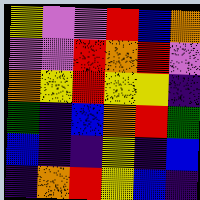[["yellow", "violet", "violet", "red", "blue", "orange"], ["violet", "violet", "red", "orange", "red", "violet"], ["orange", "yellow", "red", "yellow", "yellow", "indigo"], ["green", "indigo", "blue", "orange", "red", "green"], ["blue", "indigo", "indigo", "yellow", "indigo", "blue"], ["indigo", "orange", "red", "yellow", "blue", "indigo"]]